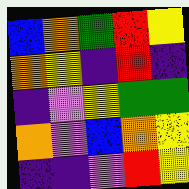[["blue", "orange", "green", "red", "yellow"], ["orange", "yellow", "indigo", "red", "indigo"], ["indigo", "violet", "yellow", "green", "green"], ["orange", "violet", "blue", "orange", "yellow"], ["indigo", "indigo", "violet", "red", "yellow"]]